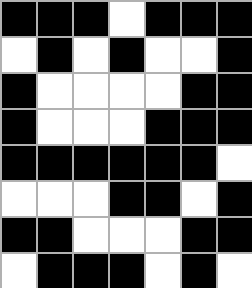[["black", "black", "black", "white", "black", "black", "black"], ["white", "black", "white", "black", "white", "white", "black"], ["black", "white", "white", "white", "white", "black", "black"], ["black", "white", "white", "white", "black", "black", "black"], ["black", "black", "black", "black", "black", "black", "white"], ["white", "white", "white", "black", "black", "white", "black"], ["black", "black", "white", "white", "white", "black", "black"], ["white", "black", "black", "black", "white", "black", "white"]]